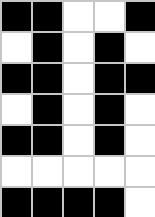[["black", "black", "white", "white", "black"], ["white", "black", "white", "black", "white"], ["black", "black", "white", "black", "black"], ["white", "black", "white", "black", "white"], ["black", "black", "white", "black", "white"], ["white", "white", "white", "white", "white"], ["black", "black", "black", "black", "white"]]